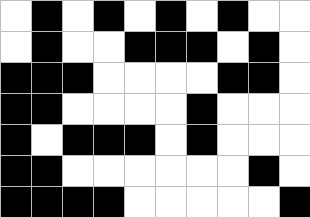[["white", "black", "white", "black", "white", "black", "white", "black", "white", "white"], ["white", "black", "white", "white", "black", "black", "black", "white", "black", "white"], ["black", "black", "black", "white", "white", "white", "white", "black", "black", "white"], ["black", "black", "white", "white", "white", "white", "black", "white", "white", "white"], ["black", "white", "black", "black", "black", "white", "black", "white", "white", "white"], ["black", "black", "white", "white", "white", "white", "white", "white", "black", "white"], ["black", "black", "black", "black", "white", "white", "white", "white", "white", "black"]]